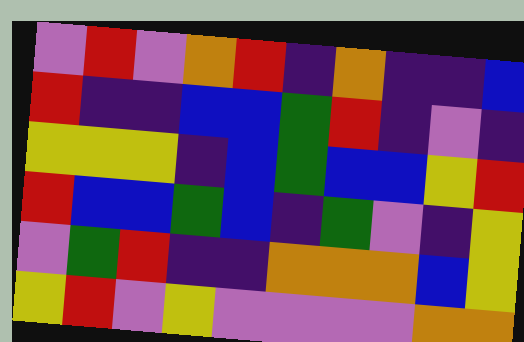[["violet", "red", "violet", "orange", "red", "indigo", "orange", "indigo", "indigo", "blue"], ["red", "indigo", "indigo", "blue", "blue", "green", "red", "indigo", "violet", "indigo"], ["yellow", "yellow", "yellow", "indigo", "blue", "green", "blue", "blue", "yellow", "red"], ["red", "blue", "blue", "green", "blue", "indigo", "green", "violet", "indigo", "yellow"], ["violet", "green", "red", "indigo", "indigo", "orange", "orange", "orange", "blue", "yellow"], ["yellow", "red", "violet", "yellow", "violet", "violet", "violet", "violet", "orange", "orange"]]